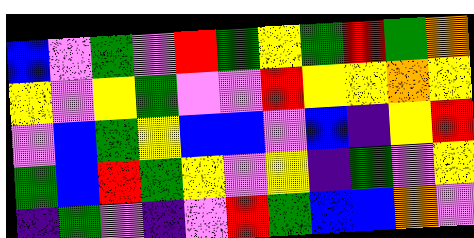[["blue", "violet", "green", "violet", "red", "green", "yellow", "green", "red", "green", "orange"], ["yellow", "violet", "yellow", "green", "violet", "violet", "red", "yellow", "yellow", "orange", "yellow"], ["violet", "blue", "green", "yellow", "blue", "blue", "violet", "blue", "indigo", "yellow", "red"], ["green", "blue", "red", "green", "yellow", "violet", "yellow", "indigo", "green", "violet", "yellow"], ["indigo", "green", "violet", "indigo", "violet", "red", "green", "blue", "blue", "orange", "violet"]]